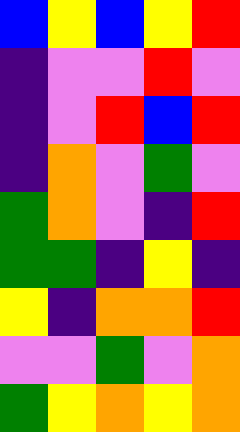[["blue", "yellow", "blue", "yellow", "red"], ["indigo", "violet", "violet", "red", "violet"], ["indigo", "violet", "red", "blue", "red"], ["indigo", "orange", "violet", "green", "violet"], ["green", "orange", "violet", "indigo", "red"], ["green", "green", "indigo", "yellow", "indigo"], ["yellow", "indigo", "orange", "orange", "red"], ["violet", "violet", "green", "violet", "orange"], ["green", "yellow", "orange", "yellow", "orange"]]